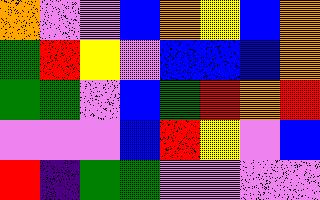[["orange", "violet", "violet", "blue", "orange", "yellow", "blue", "orange"], ["green", "red", "yellow", "violet", "blue", "blue", "blue", "orange"], ["green", "green", "violet", "blue", "green", "red", "orange", "red"], ["violet", "violet", "violet", "blue", "red", "yellow", "violet", "blue"], ["red", "indigo", "green", "green", "violet", "violet", "violet", "violet"]]